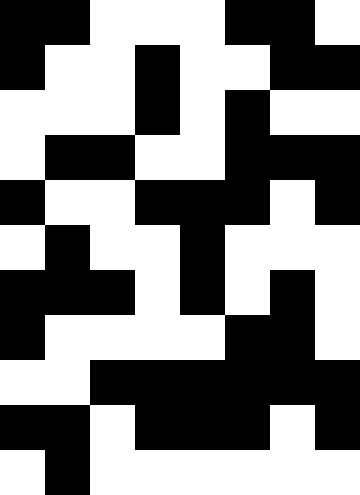[["black", "black", "white", "white", "white", "black", "black", "white"], ["black", "white", "white", "black", "white", "white", "black", "black"], ["white", "white", "white", "black", "white", "black", "white", "white"], ["white", "black", "black", "white", "white", "black", "black", "black"], ["black", "white", "white", "black", "black", "black", "white", "black"], ["white", "black", "white", "white", "black", "white", "white", "white"], ["black", "black", "black", "white", "black", "white", "black", "white"], ["black", "white", "white", "white", "white", "black", "black", "white"], ["white", "white", "black", "black", "black", "black", "black", "black"], ["black", "black", "white", "black", "black", "black", "white", "black"], ["white", "black", "white", "white", "white", "white", "white", "white"]]